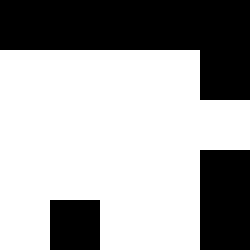[["black", "black", "black", "black", "black"], ["white", "white", "white", "white", "black"], ["white", "white", "white", "white", "white"], ["white", "white", "white", "white", "black"], ["white", "black", "white", "white", "black"]]